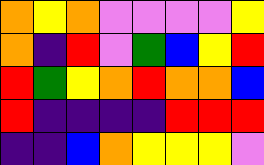[["orange", "yellow", "orange", "violet", "violet", "violet", "violet", "yellow"], ["orange", "indigo", "red", "violet", "green", "blue", "yellow", "red"], ["red", "green", "yellow", "orange", "red", "orange", "orange", "blue"], ["red", "indigo", "indigo", "indigo", "indigo", "red", "red", "red"], ["indigo", "indigo", "blue", "orange", "yellow", "yellow", "yellow", "violet"]]